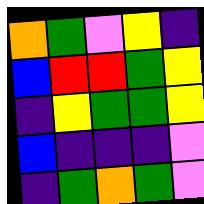[["orange", "green", "violet", "yellow", "indigo"], ["blue", "red", "red", "green", "yellow"], ["indigo", "yellow", "green", "green", "yellow"], ["blue", "indigo", "indigo", "indigo", "violet"], ["indigo", "green", "orange", "green", "violet"]]